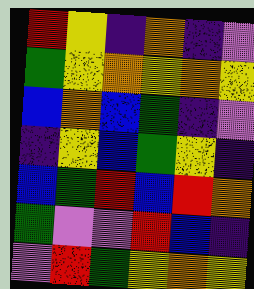[["red", "yellow", "indigo", "orange", "indigo", "violet"], ["green", "yellow", "orange", "yellow", "orange", "yellow"], ["blue", "orange", "blue", "green", "indigo", "violet"], ["indigo", "yellow", "blue", "green", "yellow", "indigo"], ["blue", "green", "red", "blue", "red", "orange"], ["green", "violet", "violet", "red", "blue", "indigo"], ["violet", "red", "green", "yellow", "orange", "yellow"]]